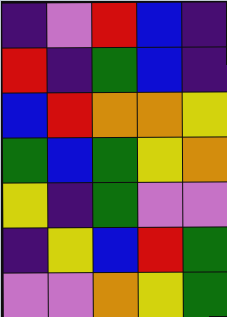[["indigo", "violet", "red", "blue", "indigo"], ["red", "indigo", "green", "blue", "indigo"], ["blue", "red", "orange", "orange", "yellow"], ["green", "blue", "green", "yellow", "orange"], ["yellow", "indigo", "green", "violet", "violet"], ["indigo", "yellow", "blue", "red", "green"], ["violet", "violet", "orange", "yellow", "green"]]